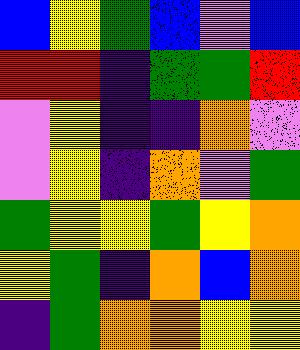[["blue", "yellow", "green", "blue", "violet", "blue"], ["red", "red", "indigo", "green", "green", "red"], ["violet", "yellow", "indigo", "indigo", "orange", "violet"], ["violet", "yellow", "indigo", "orange", "violet", "green"], ["green", "yellow", "yellow", "green", "yellow", "orange"], ["yellow", "green", "indigo", "orange", "blue", "orange"], ["indigo", "green", "orange", "orange", "yellow", "yellow"]]